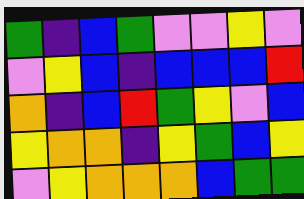[["green", "indigo", "blue", "green", "violet", "violet", "yellow", "violet"], ["violet", "yellow", "blue", "indigo", "blue", "blue", "blue", "red"], ["orange", "indigo", "blue", "red", "green", "yellow", "violet", "blue"], ["yellow", "orange", "orange", "indigo", "yellow", "green", "blue", "yellow"], ["violet", "yellow", "orange", "orange", "orange", "blue", "green", "green"]]